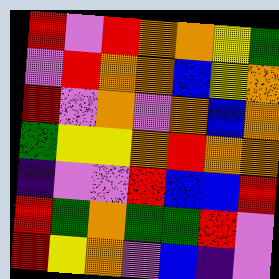[["red", "violet", "red", "orange", "orange", "yellow", "green"], ["violet", "red", "orange", "orange", "blue", "yellow", "orange"], ["red", "violet", "orange", "violet", "orange", "blue", "orange"], ["green", "yellow", "yellow", "orange", "red", "orange", "orange"], ["indigo", "violet", "violet", "red", "blue", "blue", "red"], ["red", "green", "orange", "green", "green", "red", "violet"], ["red", "yellow", "orange", "violet", "blue", "indigo", "violet"]]